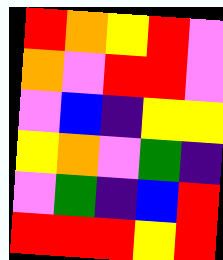[["red", "orange", "yellow", "red", "violet"], ["orange", "violet", "red", "red", "violet"], ["violet", "blue", "indigo", "yellow", "yellow"], ["yellow", "orange", "violet", "green", "indigo"], ["violet", "green", "indigo", "blue", "red"], ["red", "red", "red", "yellow", "red"]]